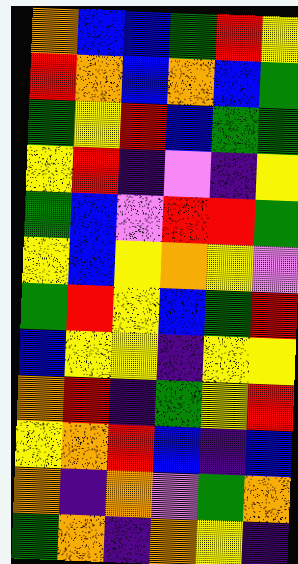[["orange", "blue", "blue", "green", "red", "yellow"], ["red", "orange", "blue", "orange", "blue", "green"], ["green", "yellow", "red", "blue", "green", "green"], ["yellow", "red", "indigo", "violet", "indigo", "yellow"], ["green", "blue", "violet", "red", "red", "green"], ["yellow", "blue", "yellow", "orange", "yellow", "violet"], ["green", "red", "yellow", "blue", "green", "red"], ["blue", "yellow", "yellow", "indigo", "yellow", "yellow"], ["orange", "red", "indigo", "green", "yellow", "red"], ["yellow", "orange", "red", "blue", "indigo", "blue"], ["orange", "indigo", "orange", "violet", "green", "orange"], ["green", "orange", "indigo", "orange", "yellow", "indigo"]]